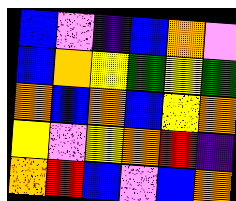[["blue", "violet", "indigo", "blue", "orange", "violet"], ["blue", "orange", "yellow", "green", "yellow", "green"], ["orange", "blue", "orange", "blue", "yellow", "orange"], ["yellow", "violet", "yellow", "orange", "red", "indigo"], ["orange", "red", "blue", "violet", "blue", "orange"]]